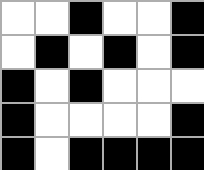[["white", "white", "black", "white", "white", "black"], ["white", "black", "white", "black", "white", "black"], ["black", "white", "black", "white", "white", "white"], ["black", "white", "white", "white", "white", "black"], ["black", "white", "black", "black", "black", "black"]]